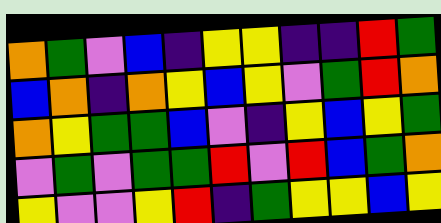[["orange", "green", "violet", "blue", "indigo", "yellow", "yellow", "indigo", "indigo", "red", "green"], ["blue", "orange", "indigo", "orange", "yellow", "blue", "yellow", "violet", "green", "red", "orange"], ["orange", "yellow", "green", "green", "blue", "violet", "indigo", "yellow", "blue", "yellow", "green"], ["violet", "green", "violet", "green", "green", "red", "violet", "red", "blue", "green", "orange"], ["yellow", "violet", "violet", "yellow", "red", "indigo", "green", "yellow", "yellow", "blue", "yellow"]]